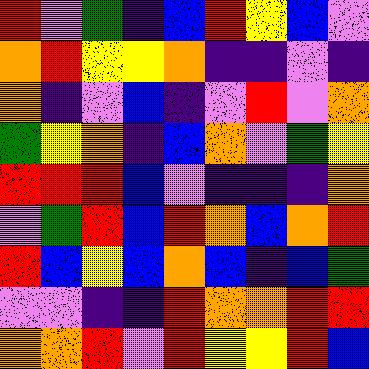[["red", "violet", "green", "indigo", "blue", "red", "yellow", "blue", "violet"], ["orange", "red", "yellow", "yellow", "orange", "indigo", "indigo", "violet", "indigo"], ["orange", "indigo", "violet", "blue", "indigo", "violet", "red", "violet", "orange"], ["green", "yellow", "orange", "indigo", "blue", "orange", "violet", "green", "yellow"], ["red", "red", "red", "blue", "violet", "indigo", "indigo", "indigo", "orange"], ["violet", "green", "red", "blue", "red", "orange", "blue", "orange", "red"], ["red", "blue", "yellow", "blue", "orange", "blue", "indigo", "blue", "green"], ["violet", "violet", "indigo", "indigo", "red", "orange", "orange", "red", "red"], ["orange", "orange", "red", "violet", "red", "yellow", "yellow", "red", "blue"]]